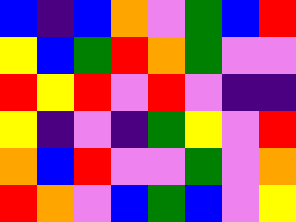[["blue", "indigo", "blue", "orange", "violet", "green", "blue", "red"], ["yellow", "blue", "green", "red", "orange", "green", "violet", "violet"], ["red", "yellow", "red", "violet", "red", "violet", "indigo", "indigo"], ["yellow", "indigo", "violet", "indigo", "green", "yellow", "violet", "red"], ["orange", "blue", "red", "violet", "violet", "green", "violet", "orange"], ["red", "orange", "violet", "blue", "green", "blue", "violet", "yellow"]]